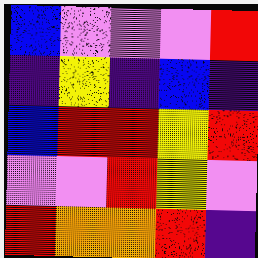[["blue", "violet", "violet", "violet", "red"], ["indigo", "yellow", "indigo", "blue", "indigo"], ["blue", "red", "red", "yellow", "red"], ["violet", "violet", "red", "yellow", "violet"], ["red", "orange", "orange", "red", "indigo"]]